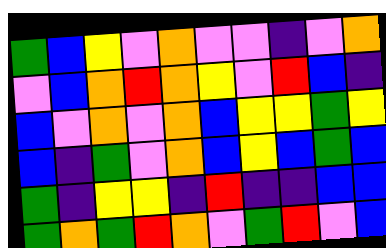[["green", "blue", "yellow", "violet", "orange", "violet", "violet", "indigo", "violet", "orange"], ["violet", "blue", "orange", "red", "orange", "yellow", "violet", "red", "blue", "indigo"], ["blue", "violet", "orange", "violet", "orange", "blue", "yellow", "yellow", "green", "yellow"], ["blue", "indigo", "green", "violet", "orange", "blue", "yellow", "blue", "green", "blue"], ["green", "indigo", "yellow", "yellow", "indigo", "red", "indigo", "indigo", "blue", "blue"], ["green", "orange", "green", "red", "orange", "violet", "green", "red", "violet", "blue"]]